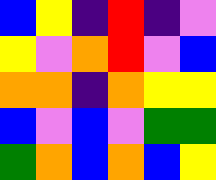[["blue", "yellow", "indigo", "red", "indigo", "violet"], ["yellow", "violet", "orange", "red", "violet", "blue"], ["orange", "orange", "indigo", "orange", "yellow", "yellow"], ["blue", "violet", "blue", "violet", "green", "green"], ["green", "orange", "blue", "orange", "blue", "yellow"]]